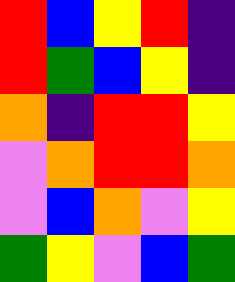[["red", "blue", "yellow", "red", "indigo"], ["red", "green", "blue", "yellow", "indigo"], ["orange", "indigo", "red", "red", "yellow"], ["violet", "orange", "red", "red", "orange"], ["violet", "blue", "orange", "violet", "yellow"], ["green", "yellow", "violet", "blue", "green"]]